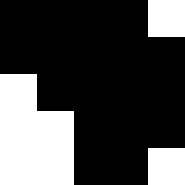[["black", "black", "black", "black", "white"], ["black", "black", "black", "black", "black"], ["white", "black", "black", "black", "black"], ["white", "white", "black", "black", "black"], ["white", "white", "black", "black", "white"]]